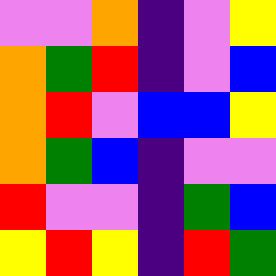[["violet", "violet", "orange", "indigo", "violet", "yellow"], ["orange", "green", "red", "indigo", "violet", "blue"], ["orange", "red", "violet", "blue", "blue", "yellow"], ["orange", "green", "blue", "indigo", "violet", "violet"], ["red", "violet", "violet", "indigo", "green", "blue"], ["yellow", "red", "yellow", "indigo", "red", "green"]]